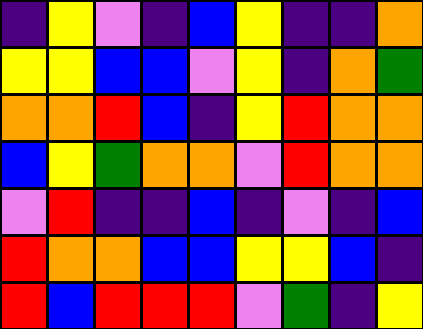[["indigo", "yellow", "violet", "indigo", "blue", "yellow", "indigo", "indigo", "orange"], ["yellow", "yellow", "blue", "blue", "violet", "yellow", "indigo", "orange", "green"], ["orange", "orange", "red", "blue", "indigo", "yellow", "red", "orange", "orange"], ["blue", "yellow", "green", "orange", "orange", "violet", "red", "orange", "orange"], ["violet", "red", "indigo", "indigo", "blue", "indigo", "violet", "indigo", "blue"], ["red", "orange", "orange", "blue", "blue", "yellow", "yellow", "blue", "indigo"], ["red", "blue", "red", "red", "red", "violet", "green", "indigo", "yellow"]]